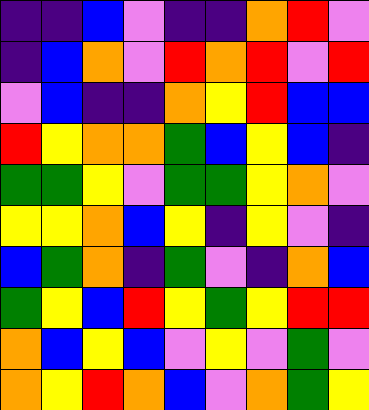[["indigo", "indigo", "blue", "violet", "indigo", "indigo", "orange", "red", "violet"], ["indigo", "blue", "orange", "violet", "red", "orange", "red", "violet", "red"], ["violet", "blue", "indigo", "indigo", "orange", "yellow", "red", "blue", "blue"], ["red", "yellow", "orange", "orange", "green", "blue", "yellow", "blue", "indigo"], ["green", "green", "yellow", "violet", "green", "green", "yellow", "orange", "violet"], ["yellow", "yellow", "orange", "blue", "yellow", "indigo", "yellow", "violet", "indigo"], ["blue", "green", "orange", "indigo", "green", "violet", "indigo", "orange", "blue"], ["green", "yellow", "blue", "red", "yellow", "green", "yellow", "red", "red"], ["orange", "blue", "yellow", "blue", "violet", "yellow", "violet", "green", "violet"], ["orange", "yellow", "red", "orange", "blue", "violet", "orange", "green", "yellow"]]